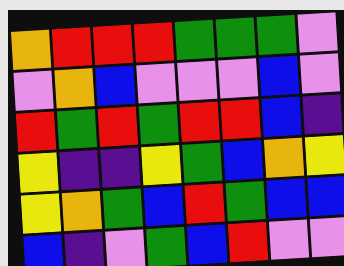[["orange", "red", "red", "red", "green", "green", "green", "violet"], ["violet", "orange", "blue", "violet", "violet", "violet", "blue", "violet"], ["red", "green", "red", "green", "red", "red", "blue", "indigo"], ["yellow", "indigo", "indigo", "yellow", "green", "blue", "orange", "yellow"], ["yellow", "orange", "green", "blue", "red", "green", "blue", "blue"], ["blue", "indigo", "violet", "green", "blue", "red", "violet", "violet"]]